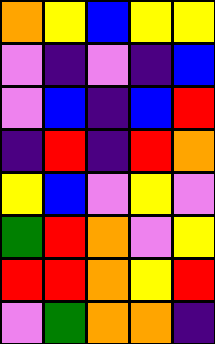[["orange", "yellow", "blue", "yellow", "yellow"], ["violet", "indigo", "violet", "indigo", "blue"], ["violet", "blue", "indigo", "blue", "red"], ["indigo", "red", "indigo", "red", "orange"], ["yellow", "blue", "violet", "yellow", "violet"], ["green", "red", "orange", "violet", "yellow"], ["red", "red", "orange", "yellow", "red"], ["violet", "green", "orange", "orange", "indigo"]]